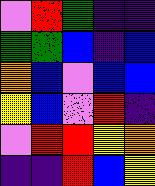[["violet", "red", "green", "indigo", "indigo"], ["green", "green", "blue", "indigo", "blue"], ["orange", "blue", "violet", "blue", "blue"], ["yellow", "blue", "violet", "red", "indigo"], ["violet", "red", "red", "yellow", "orange"], ["indigo", "indigo", "red", "blue", "yellow"]]